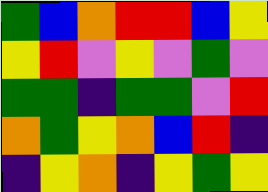[["green", "blue", "orange", "red", "red", "blue", "yellow"], ["yellow", "red", "violet", "yellow", "violet", "green", "violet"], ["green", "green", "indigo", "green", "green", "violet", "red"], ["orange", "green", "yellow", "orange", "blue", "red", "indigo"], ["indigo", "yellow", "orange", "indigo", "yellow", "green", "yellow"]]